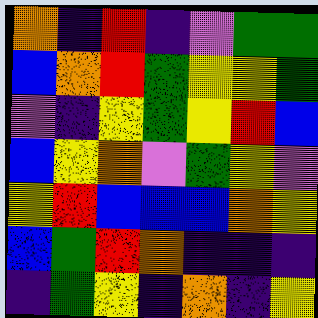[["orange", "indigo", "red", "indigo", "violet", "green", "green"], ["blue", "orange", "red", "green", "yellow", "yellow", "green"], ["violet", "indigo", "yellow", "green", "yellow", "red", "blue"], ["blue", "yellow", "orange", "violet", "green", "yellow", "violet"], ["yellow", "red", "blue", "blue", "blue", "orange", "yellow"], ["blue", "green", "red", "orange", "indigo", "indigo", "indigo"], ["indigo", "green", "yellow", "indigo", "orange", "indigo", "yellow"]]